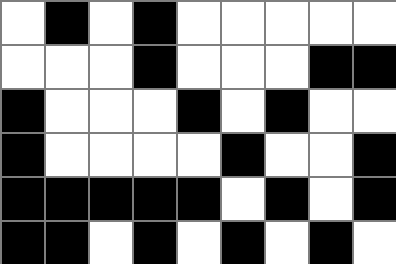[["white", "black", "white", "black", "white", "white", "white", "white", "white"], ["white", "white", "white", "black", "white", "white", "white", "black", "black"], ["black", "white", "white", "white", "black", "white", "black", "white", "white"], ["black", "white", "white", "white", "white", "black", "white", "white", "black"], ["black", "black", "black", "black", "black", "white", "black", "white", "black"], ["black", "black", "white", "black", "white", "black", "white", "black", "white"]]